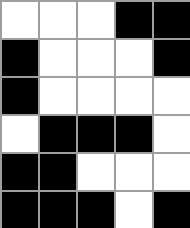[["white", "white", "white", "black", "black"], ["black", "white", "white", "white", "black"], ["black", "white", "white", "white", "white"], ["white", "black", "black", "black", "white"], ["black", "black", "white", "white", "white"], ["black", "black", "black", "white", "black"]]